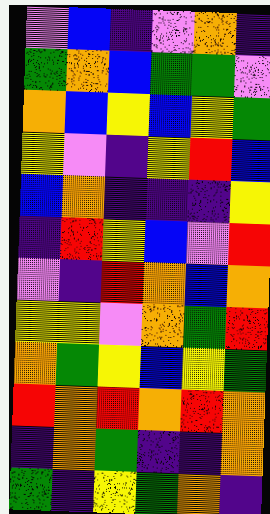[["violet", "blue", "indigo", "violet", "orange", "indigo"], ["green", "orange", "blue", "green", "green", "violet"], ["orange", "blue", "yellow", "blue", "yellow", "green"], ["yellow", "violet", "indigo", "yellow", "red", "blue"], ["blue", "orange", "indigo", "indigo", "indigo", "yellow"], ["indigo", "red", "yellow", "blue", "violet", "red"], ["violet", "indigo", "red", "orange", "blue", "orange"], ["yellow", "yellow", "violet", "orange", "green", "red"], ["orange", "green", "yellow", "blue", "yellow", "green"], ["red", "orange", "red", "orange", "red", "orange"], ["indigo", "orange", "green", "indigo", "indigo", "orange"], ["green", "indigo", "yellow", "green", "orange", "indigo"]]